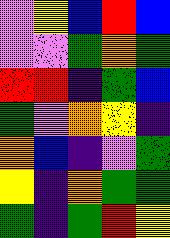[["violet", "yellow", "blue", "red", "blue"], ["violet", "violet", "green", "orange", "green"], ["red", "red", "indigo", "green", "blue"], ["green", "violet", "orange", "yellow", "indigo"], ["orange", "blue", "indigo", "violet", "green"], ["yellow", "indigo", "orange", "green", "green"], ["green", "indigo", "green", "red", "yellow"]]